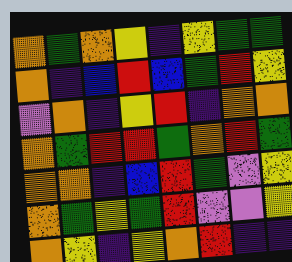[["orange", "green", "orange", "yellow", "indigo", "yellow", "green", "green"], ["orange", "indigo", "blue", "red", "blue", "green", "red", "yellow"], ["violet", "orange", "indigo", "yellow", "red", "indigo", "orange", "orange"], ["orange", "green", "red", "red", "green", "orange", "red", "green"], ["orange", "orange", "indigo", "blue", "red", "green", "violet", "yellow"], ["orange", "green", "yellow", "green", "red", "violet", "violet", "yellow"], ["orange", "yellow", "indigo", "yellow", "orange", "red", "indigo", "indigo"]]